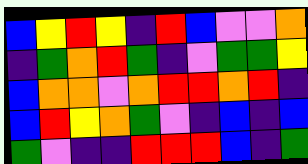[["blue", "yellow", "red", "yellow", "indigo", "red", "blue", "violet", "violet", "orange"], ["indigo", "green", "orange", "red", "green", "indigo", "violet", "green", "green", "yellow"], ["blue", "orange", "orange", "violet", "orange", "red", "red", "orange", "red", "indigo"], ["blue", "red", "yellow", "orange", "green", "violet", "indigo", "blue", "indigo", "blue"], ["green", "violet", "indigo", "indigo", "red", "red", "red", "blue", "indigo", "green"]]